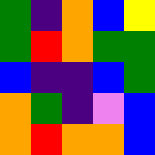[["green", "indigo", "orange", "blue", "yellow"], ["green", "red", "orange", "green", "green"], ["blue", "indigo", "indigo", "blue", "green"], ["orange", "green", "indigo", "violet", "blue"], ["orange", "red", "orange", "orange", "blue"]]